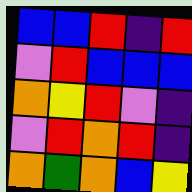[["blue", "blue", "red", "indigo", "red"], ["violet", "red", "blue", "blue", "blue"], ["orange", "yellow", "red", "violet", "indigo"], ["violet", "red", "orange", "red", "indigo"], ["orange", "green", "orange", "blue", "yellow"]]